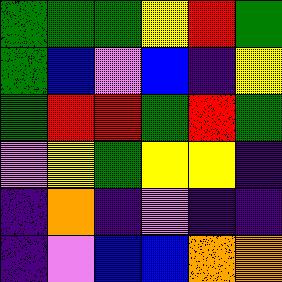[["green", "green", "green", "yellow", "red", "green"], ["green", "blue", "violet", "blue", "indigo", "yellow"], ["green", "red", "red", "green", "red", "green"], ["violet", "yellow", "green", "yellow", "yellow", "indigo"], ["indigo", "orange", "indigo", "violet", "indigo", "indigo"], ["indigo", "violet", "blue", "blue", "orange", "orange"]]